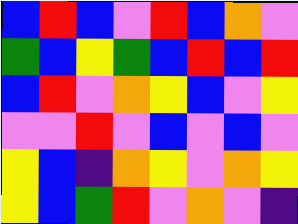[["blue", "red", "blue", "violet", "red", "blue", "orange", "violet"], ["green", "blue", "yellow", "green", "blue", "red", "blue", "red"], ["blue", "red", "violet", "orange", "yellow", "blue", "violet", "yellow"], ["violet", "violet", "red", "violet", "blue", "violet", "blue", "violet"], ["yellow", "blue", "indigo", "orange", "yellow", "violet", "orange", "yellow"], ["yellow", "blue", "green", "red", "violet", "orange", "violet", "indigo"]]